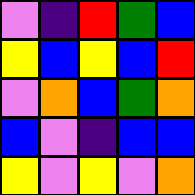[["violet", "indigo", "red", "green", "blue"], ["yellow", "blue", "yellow", "blue", "red"], ["violet", "orange", "blue", "green", "orange"], ["blue", "violet", "indigo", "blue", "blue"], ["yellow", "violet", "yellow", "violet", "orange"]]